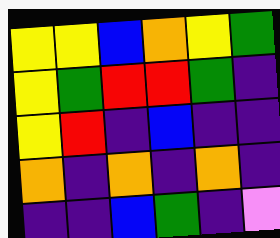[["yellow", "yellow", "blue", "orange", "yellow", "green"], ["yellow", "green", "red", "red", "green", "indigo"], ["yellow", "red", "indigo", "blue", "indigo", "indigo"], ["orange", "indigo", "orange", "indigo", "orange", "indigo"], ["indigo", "indigo", "blue", "green", "indigo", "violet"]]